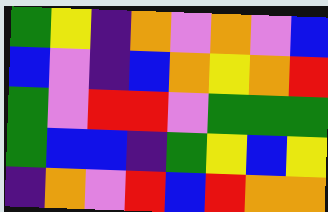[["green", "yellow", "indigo", "orange", "violet", "orange", "violet", "blue"], ["blue", "violet", "indigo", "blue", "orange", "yellow", "orange", "red"], ["green", "violet", "red", "red", "violet", "green", "green", "green"], ["green", "blue", "blue", "indigo", "green", "yellow", "blue", "yellow"], ["indigo", "orange", "violet", "red", "blue", "red", "orange", "orange"]]